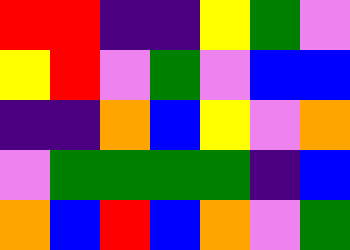[["red", "red", "indigo", "indigo", "yellow", "green", "violet"], ["yellow", "red", "violet", "green", "violet", "blue", "blue"], ["indigo", "indigo", "orange", "blue", "yellow", "violet", "orange"], ["violet", "green", "green", "green", "green", "indigo", "blue"], ["orange", "blue", "red", "blue", "orange", "violet", "green"]]